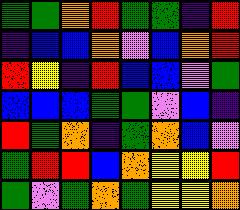[["green", "green", "orange", "red", "green", "green", "indigo", "red"], ["indigo", "blue", "blue", "orange", "violet", "blue", "orange", "red"], ["red", "yellow", "indigo", "red", "blue", "blue", "violet", "green"], ["blue", "blue", "blue", "green", "green", "violet", "blue", "indigo"], ["red", "green", "orange", "indigo", "green", "orange", "blue", "violet"], ["green", "red", "red", "blue", "orange", "yellow", "yellow", "red"], ["green", "violet", "green", "orange", "green", "yellow", "yellow", "orange"]]